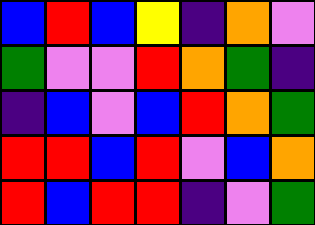[["blue", "red", "blue", "yellow", "indigo", "orange", "violet"], ["green", "violet", "violet", "red", "orange", "green", "indigo"], ["indigo", "blue", "violet", "blue", "red", "orange", "green"], ["red", "red", "blue", "red", "violet", "blue", "orange"], ["red", "blue", "red", "red", "indigo", "violet", "green"]]